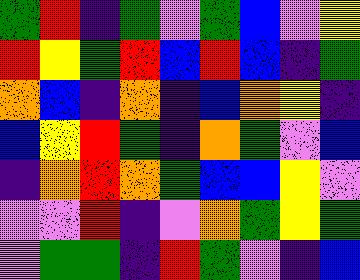[["green", "red", "indigo", "green", "violet", "green", "blue", "violet", "yellow"], ["red", "yellow", "green", "red", "blue", "red", "blue", "indigo", "green"], ["orange", "blue", "indigo", "orange", "indigo", "blue", "orange", "yellow", "indigo"], ["blue", "yellow", "red", "green", "indigo", "orange", "green", "violet", "blue"], ["indigo", "orange", "red", "orange", "green", "blue", "blue", "yellow", "violet"], ["violet", "violet", "red", "indigo", "violet", "orange", "green", "yellow", "green"], ["violet", "green", "green", "indigo", "red", "green", "violet", "indigo", "blue"]]